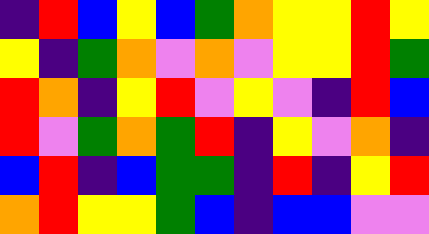[["indigo", "red", "blue", "yellow", "blue", "green", "orange", "yellow", "yellow", "red", "yellow"], ["yellow", "indigo", "green", "orange", "violet", "orange", "violet", "yellow", "yellow", "red", "green"], ["red", "orange", "indigo", "yellow", "red", "violet", "yellow", "violet", "indigo", "red", "blue"], ["red", "violet", "green", "orange", "green", "red", "indigo", "yellow", "violet", "orange", "indigo"], ["blue", "red", "indigo", "blue", "green", "green", "indigo", "red", "indigo", "yellow", "red"], ["orange", "red", "yellow", "yellow", "green", "blue", "indigo", "blue", "blue", "violet", "violet"]]